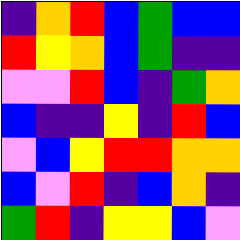[["indigo", "orange", "red", "blue", "green", "blue", "blue"], ["red", "yellow", "orange", "blue", "green", "indigo", "indigo"], ["violet", "violet", "red", "blue", "indigo", "green", "orange"], ["blue", "indigo", "indigo", "yellow", "indigo", "red", "blue"], ["violet", "blue", "yellow", "red", "red", "orange", "orange"], ["blue", "violet", "red", "indigo", "blue", "orange", "indigo"], ["green", "red", "indigo", "yellow", "yellow", "blue", "violet"]]